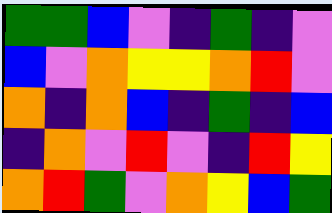[["green", "green", "blue", "violet", "indigo", "green", "indigo", "violet"], ["blue", "violet", "orange", "yellow", "yellow", "orange", "red", "violet"], ["orange", "indigo", "orange", "blue", "indigo", "green", "indigo", "blue"], ["indigo", "orange", "violet", "red", "violet", "indigo", "red", "yellow"], ["orange", "red", "green", "violet", "orange", "yellow", "blue", "green"]]